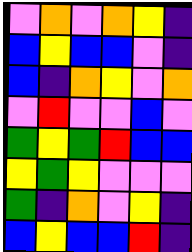[["violet", "orange", "violet", "orange", "yellow", "indigo"], ["blue", "yellow", "blue", "blue", "violet", "indigo"], ["blue", "indigo", "orange", "yellow", "violet", "orange"], ["violet", "red", "violet", "violet", "blue", "violet"], ["green", "yellow", "green", "red", "blue", "blue"], ["yellow", "green", "yellow", "violet", "violet", "violet"], ["green", "indigo", "orange", "violet", "yellow", "indigo"], ["blue", "yellow", "blue", "blue", "red", "indigo"]]